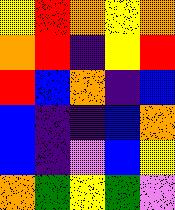[["yellow", "red", "orange", "yellow", "orange"], ["orange", "red", "indigo", "yellow", "red"], ["red", "blue", "orange", "indigo", "blue"], ["blue", "indigo", "indigo", "blue", "orange"], ["blue", "indigo", "violet", "blue", "yellow"], ["orange", "green", "yellow", "green", "violet"]]